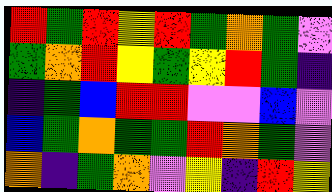[["red", "green", "red", "yellow", "red", "green", "orange", "green", "violet"], ["green", "orange", "red", "yellow", "green", "yellow", "red", "green", "indigo"], ["indigo", "green", "blue", "red", "red", "violet", "violet", "blue", "violet"], ["blue", "green", "orange", "green", "green", "red", "orange", "green", "violet"], ["orange", "indigo", "green", "orange", "violet", "yellow", "indigo", "red", "yellow"]]